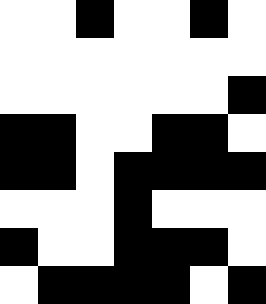[["white", "white", "black", "white", "white", "black", "white"], ["white", "white", "white", "white", "white", "white", "white"], ["white", "white", "white", "white", "white", "white", "black"], ["black", "black", "white", "white", "black", "black", "white"], ["black", "black", "white", "black", "black", "black", "black"], ["white", "white", "white", "black", "white", "white", "white"], ["black", "white", "white", "black", "black", "black", "white"], ["white", "black", "black", "black", "black", "white", "black"]]